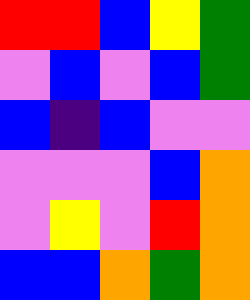[["red", "red", "blue", "yellow", "green"], ["violet", "blue", "violet", "blue", "green"], ["blue", "indigo", "blue", "violet", "violet"], ["violet", "violet", "violet", "blue", "orange"], ["violet", "yellow", "violet", "red", "orange"], ["blue", "blue", "orange", "green", "orange"]]